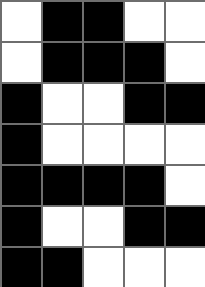[["white", "black", "black", "white", "white"], ["white", "black", "black", "black", "white"], ["black", "white", "white", "black", "black"], ["black", "white", "white", "white", "white"], ["black", "black", "black", "black", "white"], ["black", "white", "white", "black", "black"], ["black", "black", "white", "white", "white"]]